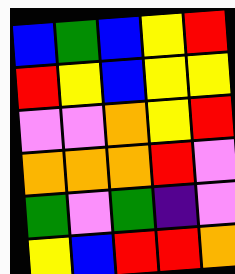[["blue", "green", "blue", "yellow", "red"], ["red", "yellow", "blue", "yellow", "yellow"], ["violet", "violet", "orange", "yellow", "red"], ["orange", "orange", "orange", "red", "violet"], ["green", "violet", "green", "indigo", "violet"], ["yellow", "blue", "red", "red", "orange"]]